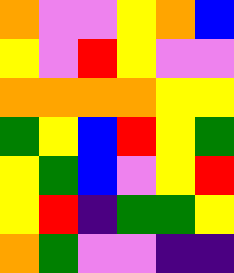[["orange", "violet", "violet", "yellow", "orange", "blue"], ["yellow", "violet", "red", "yellow", "violet", "violet"], ["orange", "orange", "orange", "orange", "yellow", "yellow"], ["green", "yellow", "blue", "red", "yellow", "green"], ["yellow", "green", "blue", "violet", "yellow", "red"], ["yellow", "red", "indigo", "green", "green", "yellow"], ["orange", "green", "violet", "violet", "indigo", "indigo"]]